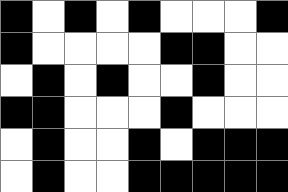[["black", "white", "black", "white", "black", "white", "white", "white", "black"], ["black", "white", "white", "white", "white", "black", "black", "white", "white"], ["white", "black", "white", "black", "white", "white", "black", "white", "white"], ["black", "black", "white", "white", "white", "black", "white", "white", "white"], ["white", "black", "white", "white", "black", "white", "black", "black", "black"], ["white", "black", "white", "white", "black", "black", "black", "black", "black"]]